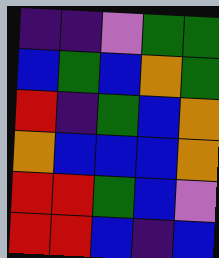[["indigo", "indigo", "violet", "green", "green"], ["blue", "green", "blue", "orange", "green"], ["red", "indigo", "green", "blue", "orange"], ["orange", "blue", "blue", "blue", "orange"], ["red", "red", "green", "blue", "violet"], ["red", "red", "blue", "indigo", "blue"]]